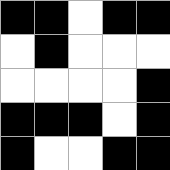[["black", "black", "white", "black", "black"], ["white", "black", "white", "white", "white"], ["white", "white", "white", "white", "black"], ["black", "black", "black", "white", "black"], ["black", "white", "white", "black", "black"]]